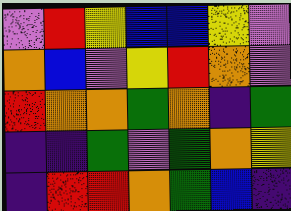[["violet", "red", "yellow", "blue", "blue", "yellow", "violet"], ["orange", "blue", "violet", "yellow", "red", "orange", "violet"], ["red", "orange", "orange", "green", "orange", "indigo", "green"], ["indigo", "indigo", "green", "violet", "green", "orange", "yellow"], ["indigo", "red", "red", "orange", "green", "blue", "indigo"]]